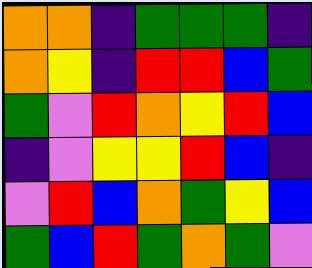[["orange", "orange", "indigo", "green", "green", "green", "indigo"], ["orange", "yellow", "indigo", "red", "red", "blue", "green"], ["green", "violet", "red", "orange", "yellow", "red", "blue"], ["indigo", "violet", "yellow", "yellow", "red", "blue", "indigo"], ["violet", "red", "blue", "orange", "green", "yellow", "blue"], ["green", "blue", "red", "green", "orange", "green", "violet"]]